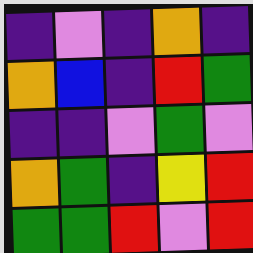[["indigo", "violet", "indigo", "orange", "indigo"], ["orange", "blue", "indigo", "red", "green"], ["indigo", "indigo", "violet", "green", "violet"], ["orange", "green", "indigo", "yellow", "red"], ["green", "green", "red", "violet", "red"]]